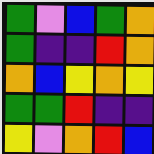[["green", "violet", "blue", "green", "orange"], ["green", "indigo", "indigo", "red", "orange"], ["orange", "blue", "yellow", "orange", "yellow"], ["green", "green", "red", "indigo", "indigo"], ["yellow", "violet", "orange", "red", "blue"]]